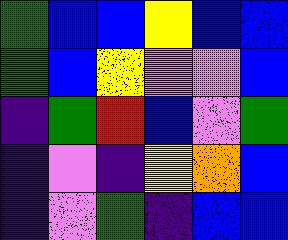[["green", "blue", "blue", "yellow", "blue", "blue"], ["green", "blue", "yellow", "violet", "violet", "blue"], ["indigo", "green", "red", "blue", "violet", "green"], ["indigo", "violet", "indigo", "yellow", "orange", "blue"], ["indigo", "violet", "green", "indigo", "blue", "blue"]]